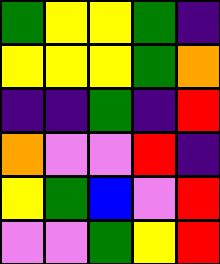[["green", "yellow", "yellow", "green", "indigo"], ["yellow", "yellow", "yellow", "green", "orange"], ["indigo", "indigo", "green", "indigo", "red"], ["orange", "violet", "violet", "red", "indigo"], ["yellow", "green", "blue", "violet", "red"], ["violet", "violet", "green", "yellow", "red"]]